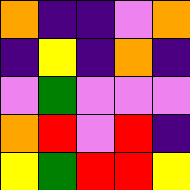[["orange", "indigo", "indigo", "violet", "orange"], ["indigo", "yellow", "indigo", "orange", "indigo"], ["violet", "green", "violet", "violet", "violet"], ["orange", "red", "violet", "red", "indigo"], ["yellow", "green", "red", "red", "yellow"]]